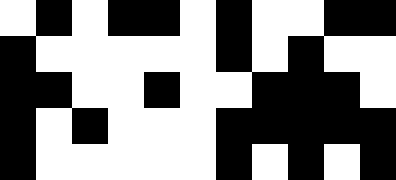[["white", "black", "white", "black", "black", "white", "black", "white", "white", "black", "black"], ["black", "white", "white", "white", "white", "white", "black", "white", "black", "white", "white"], ["black", "black", "white", "white", "black", "white", "white", "black", "black", "black", "white"], ["black", "white", "black", "white", "white", "white", "black", "black", "black", "black", "black"], ["black", "white", "white", "white", "white", "white", "black", "white", "black", "white", "black"]]